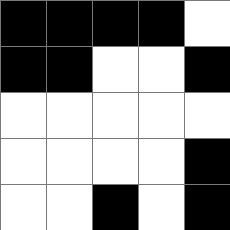[["black", "black", "black", "black", "white"], ["black", "black", "white", "white", "black"], ["white", "white", "white", "white", "white"], ["white", "white", "white", "white", "black"], ["white", "white", "black", "white", "black"]]